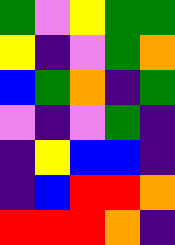[["green", "violet", "yellow", "green", "green"], ["yellow", "indigo", "violet", "green", "orange"], ["blue", "green", "orange", "indigo", "green"], ["violet", "indigo", "violet", "green", "indigo"], ["indigo", "yellow", "blue", "blue", "indigo"], ["indigo", "blue", "red", "red", "orange"], ["red", "red", "red", "orange", "indigo"]]